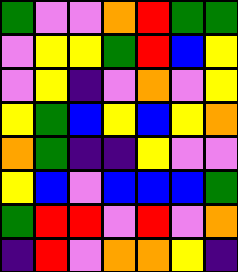[["green", "violet", "violet", "orange", "red", "green", "green"], ["violet", "yellow", "yellow", "green", "red", "blue", "yellow"], ["violet", "yellow", "indigo", "violet", "orange", "violet", "yellow"], ["yellow", "green", "blue", "yellow", "blue", "yellow", "orange"], ["orange", "green", "indigo", "indigo", "yellow", "violet", "violet"], ["yellow", "blue", "violet", "blue", "blue", "blue", "green"], ["green", "red", "red", "violet", "red", "violet", "orange"], ["indigo", "red", "violet", "orange", "orange", "yellow", "indigo"]]